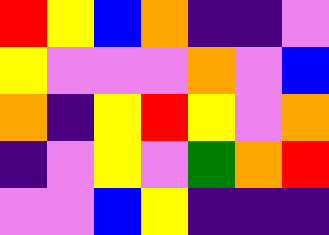[["red", "yellow", "blue", "orange", "indigo", "indigo", "violet"], ["yellow", "violet", "violet", "violet", "orange", "violet", "blue"], ["orange", "indigo", "yellow", "red", "yellow", "violet", "orange"], ["indigo", "violet", "yellow", "violet", "green", "orange", "red"], ["violet", "violet", "blue", "yellow", "indigo", "indigo", "indigo"]]